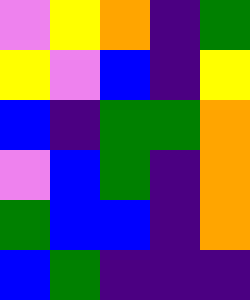[["violet", "yellow", "orange", "indigo", "green"], ["yellow", "violet", "blue", "indigo", "yellow"], ["blue", "indigo", "green", "green", "orange"], ["violet", "blue", "green", "indigo", "orange"], ["green", "blue", "blue", "indigo", "orange"], ["blue", "green", "indigo", "indigo", "indigo"]]